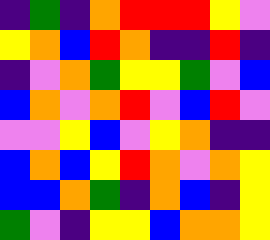[["indigo", "green", "indigo", "orange", "red", "red", "red", "yellow", "violet"], ["yellow", "orange", "blue", "red", "orange", "indigo", "indigo", "red", "indigo"], ["indigo", "violet", "orange", "green", "yellow", "yellow", "green", "violet", "blue"], ["blue", "orange", "violet", "orange", "red", "violet", "blue", "red", "violet"], ["violet", "violet", "yellow", "blue", "violet", "yellow", "orange", "indigo", "indigo"], ["blue", "orange", "blue", "yellow", "red", "orange", "violet", "orange", "yellow"], ["blue", "blue", "orange", "green", "indigo", "orange", "blue", "indigo", "yellow"], ["green", "violet", "indigo", "yellow", "yellow", "blue", "orange", "orange", "yellow"]]